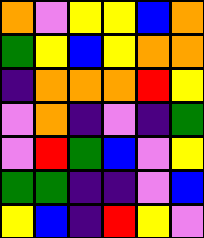[["orange", "violet", "yellow", "yellow", "blue", "orange"], ["green", "yellow", "blue", "yellow", "orange", "orange"], ["indigo", "orange", "orange", "orange", "red", "yellow"], ["violet", "orange", "indigo", "violet", "indigo", "green"], ["violet", "red", "green", "blue", "violet", "yellow"], ["green", "green", "indigo", "indigo", "violet", "blue"], ["yellow", "blue", "indigo", "red", "yellow", "violet"]]